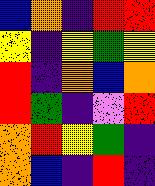[["blue", "orange", "indigo", "red", "red"], ["yellow", "indigo", "yellow", "green", "yellow"], ["red", "indigo", "orange", "blue", "orange"], ["red", "green", "indigo", "violet", "red"], ["orange", "red", "yellow", "green", "indigo"], ["orange", "blue", "indigo", "red", "indigo"]]